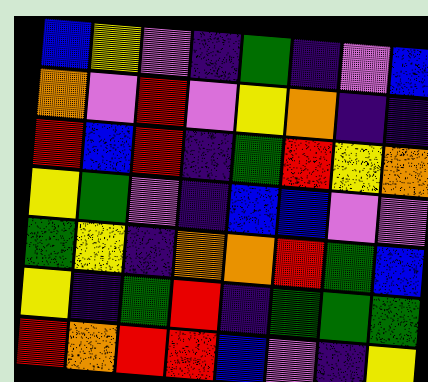[["blue", "yellow", "violet", "indigo", "green", "indigo", "violet", "blue"], ["orange", "violet", "red", "violet", "yellow", "orange", "indigo", "indigo"], ["red", "blue", "red", "indigo", "green", "red", "yellow", "orange"], ["yellow", "green", "violet", "indigo", "blue", "blue", "violet", "violet"], ["green", "yellow", "indigo", "orange", "orange", "red", "green", "blue"], ["yellow", "indigo", "green", "red", "indigo", "green", "green", "green"], ["red", "orange", "red", "red", "blue", "violet", "indigo", "yellow"]]